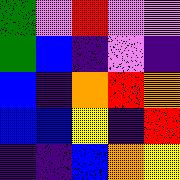[["green", "violet", "red", "violet", "violet"], ["green", "blue", "indigo", "violet", "indigo"], ["blue", "indigo", "orange", "red", "orange"], ["blue", "blue", "yellow", "indigo", "red"], ["indigo", "indigo", "blue", "orange", "yellow"]]